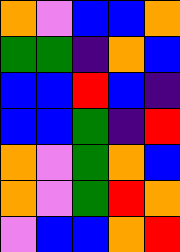[["orange", "violet", "blue", "blue", "orange"], ["green", "green", "indigo", "orange", "blue"], ["blue", "blue", "red", "blue", "indigo"], ["blue", "blue", "green", "indigo", "red"], ["orange", "violet", "green", "orange", "blue"], ["orange", "violet", "green", "red", "orange"], ["violet", "blue", "blue", "orange", "red"]]